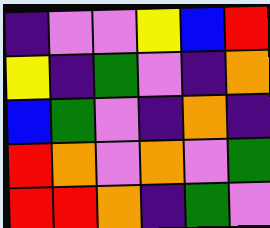[["indigo", "violet", "violet", "yellow", "blue", "red"], ["yellow", "indigo", "green", "violet", "indigo", "orange"], ["blue", "green", "violet", "indigo", "orange", "indigo"], ["red", "orange", "violet", "orange", "violet", "green"], ["red", "red", "orange", "indigo", "green", "violet"]]